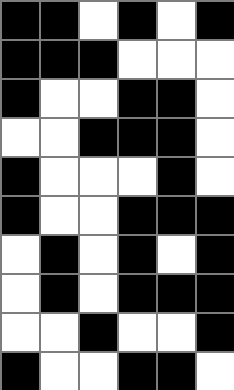[["black", "black", "white", "black", "white", "black"], ["black", "black", "black", "white", "white", "white"], ["black", "white", "white", "black", "black", "white"], ["white", "white", "black", "black", "black", "white"], ["black", "white", "white", "white", "black", "white"], ["black", "white", "white", "black", "black", "black"], ["white", "black", "white", "black", "white", "black"], ["white", "black", "white", "black", "black", "black"], ["white", "white", "black", "white", "white", "black"], ["black", "white", "white", "black", "black", "white"]]